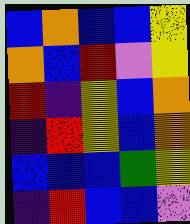[["blue", "orange", "blue", "blue", "yellow"], ["orange", "blue", "red", "violet", "yellow"], ["red", "indigo", "yellow", "blue", "orange"], ["indigo", "red", "yellow", "blue", "orange"], ["blue", "blue", "blue", "green", "yellow"], ["indigo", "red", "blue", "blue", "violet"]]